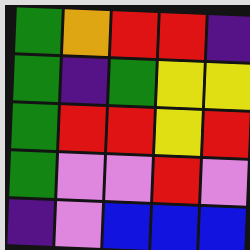[["green", "orange", "red", "red", "indigo"], ["green", "indigo", "green", "yellow", "yellow"], ["green", "red", "red", "yellow", "red"], ["green", "violet", "violet", "red", "violet"], ["indigo", "violet", "blue", "blue", "blue"]]